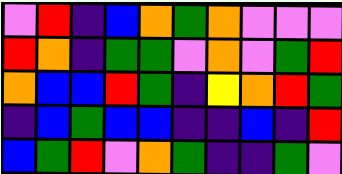[["violet", "red", "indigo", "blue", "orange", "green", "orange", "violet", "violet", "violet"], ["red", "orange", "indigo", "green", "green", "violet", "orange", "violet", "green", "red"], ["orange", "blue", "blue", "red", "green", "indigo", "yellow", "orange", "red", "green"], ["indigo", "blue", "green", "blue", "blue", "indigo", "indigo", "blue", "indigo", "red"], ["blue", "green", "red", "violet", "orange", "green", "indigo", "indigo", "green", "violet"]]